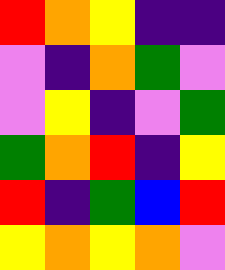[["red", "orange", "yellow", "indigo", "indigo"], ["violet", "indigo", "orange", "green", "violet"], ["violet", "yellow", "indigo", "violet", "green"], ["green", "orange", "red", "indigo", "yellow"], ["red", "indigo", "green", "blue", "red"], ["yellow", "orange", "yellow", "orange", "violet"]]